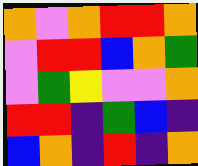[["orange", "violet", "orange", "red", "red", "orange"], ["violet", "red", "red", "blue", "orange", "green"], ["violet", "green", "yellow", "violet", "violet", "orange"], ["red", "red", "indigo", "green", "blue", "indigo"], ["blue", "orange", "indigo", "red", "indigo", "orange"]]